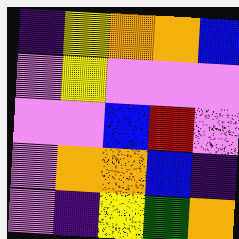[["indigo", "yellow", "orange", "orange", "blue"], ["violet", "yellow", "violet", "violet", "violet"], ["violet", "violet", "blue", "red", "violet"], ["violet", "orange", "orange", "blue", "indigo"], ["violet", "indigo", "yellow", "green", "orange"]]